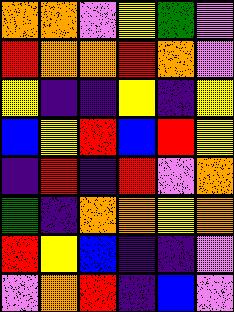[["orange", "orange", "violet", "yellow", "green", "violet"], ["red", "orange", "orange", "red", "orange", "violet"], ["yellow", "indigo", "indigo", "yellow", "indigo", "yellow"], ["blue", "yellow", "red", "blue", "red", "yellow"], ["indigo", "red", "indigo", "red", "violet", "orange"], ["green", "indigo", "orange", "orange", "yellow", "orange"], ["red", "yellow", "blue", "indigo", "indigo", "violet"], ["violet", "orange", "red", "indigo", "blue", "violet"]]